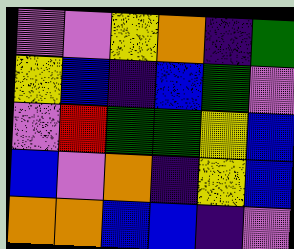[["violet", "violet", "yellow", "orange", "indigo", "green"], ["yellow", "blue", "indigo", "blue", "green", "violet"], ["violet", "red", "green", "green", "yellow", "blue"], ["blue", "violet", "orange", "indigo", "yellow", "blue"], ["orange", "orange", "blue", "blue", "indigo", "violet"]]